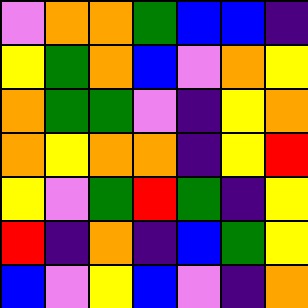[["violet", "orange", "orange", "green", "blue", "blue", "indigo"], ["yellow", "green", "orange", "blue", "violet", "orange", "yellow"], ["orange", "green", "green", "violet", "indigo", "yellow", "orange"], ["orange", "yellow", "orange", "orange", "indigo", "yellow", "red"], ["yellow", "violet", "green", "red", "green", "indigo", "yellow"], ["red", "indigo", "orange", "indigo", "blue", "green", "yellow"], ["blue", "violet", "yellow", "blue", "violet", "indigo", "orange"]]